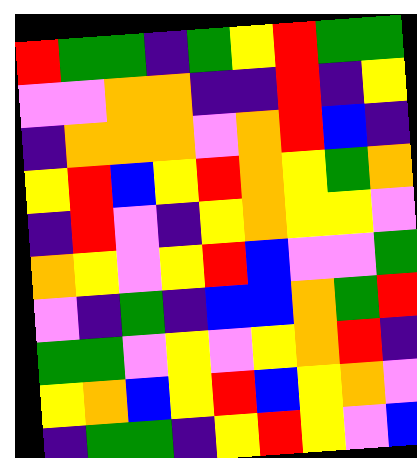[["red", "green", "green", "indigo", "green", "yellow", "red", "green", "green"], ["violet", "violet", "orange", "orange", "indigo", "indigo", "red", "indigo", "yellow"], ["indigo", "orange", "orange", "orange", "violet", "orange", "red", "blue", "indigo"], ["yellow", "red", "blue", "yellow", "red", "orange", "yellow", "green", "orange"], ["indigo", "red", "violet", "indigo", "yellow", "orange", "yellow", "yellow", "violet"], ["orange", "yellow", "violet", "yellow", "red", "blue", "violet", "violet", "green"], ["violet", "indigo", "green", "indigo", "blue", "blue", "orange", "green", "red"], ["green", "green", "violet", "yellow", "violet", "yellow", "orange", "red", "indigo"], ["yellow", "orange", "blue", "yellow", "red", "blue", "yellow", "orange", "violet"], ["indigo", "green", "green", "indigo", "yellow", "red", "yellow", "violet", "blue"]]